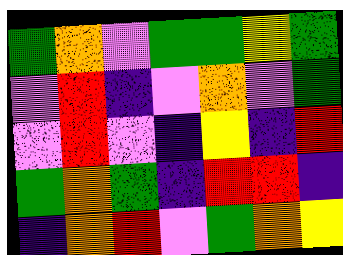[["green", "orange", "violet", "green", "green", "yellow", "green"], ["violet", "red", "indigo", "violet", "orange", "violet", "green"], ["violet", "red", "violet", "indigo", "yellow", "indigo", "red"], ["green", "orange", "green", "indigo", "red", "red", "indigo"], ["indigo", "orange", "red", "violet", "green", "orange", "yellow"]]